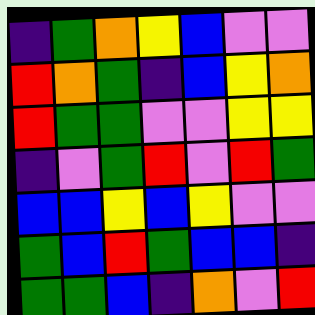[["indigo", "green", "orange", "yellow", "blue", "violet", "violet"], ["red", "orange", "green", "indigo", "blue", "yellow", "orange"], ["red", "green", "green", "violet", "violet", "yellow", "yellow"], ["indigo", "violet", "green", "red", "violet", "red", "green"], ["blue", "blue", "yellow", "blue", "yellow", "violet", "violet"], ["green", "blue", "red", "green", "blue", "blue", "indigo"], ["green", "green", "blue", "indigo", "orange", "violet", "red"]]